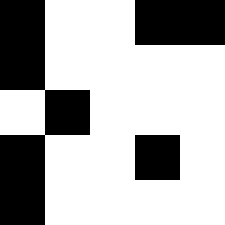[["black", "white", "white", "black", "black"], ["black", "white", "white", "white", "white"], ["white", "black", "white", "white", "white"], ["black", "white", "white", "black", "white"], ["black", "white", "white", "white", "white"]]